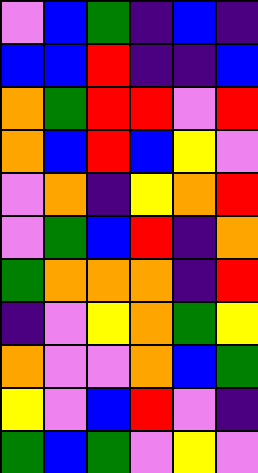[["violet", "blue", "green", "indigo", "blue", "indigo"], ["blue", "blue", "red", "indigo", "indigo", "blue"], ["orange", "green", "red", "red", "violet", "red"], ["orange", "blue", "red", "blue", "yellow", "violet"], ["violet", "orange", "indigo", "yellow", "orange", "red"], ["violet", "green", "blue", "red", "indigo", "orange"], ["green", "orange", "orange", "orange", "indigo", "red"], ["indigo", "violet", "yellow", "orange", "green", "yellow"], ["orange", "violet", "violet", "orange", "blue", "green"], ["yellow", "violet", "blue", "red", "violet", "indigo"], ["green", "blue", "green", "violet", "yellow", "violet"]]